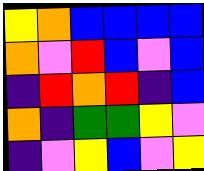[["yellow", "orange", "blue", "blue", "blue", "blue"], ["orange", "violet", "red", "blue", "violet", "blue"], ["indigo", "red", "orange", "red", "indigo", "blue"], ["orange", "indigo", "green", "green", "yellow", "violet"], ["indigo", "violet", "yellow", "blue", "violet", "yellow"]]